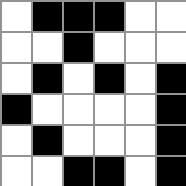[["white", "black", "black", "black", "white", "white"], ["white", "white", "black", "white", "white", "white"], ["white", "black", "white", "black", "white", "black"], ["black", "white", "white", "white", "white", "black"], ["white", "black", "white", "white", "white", "black"], ["white", "white", "black", "black", "white", "black"]]